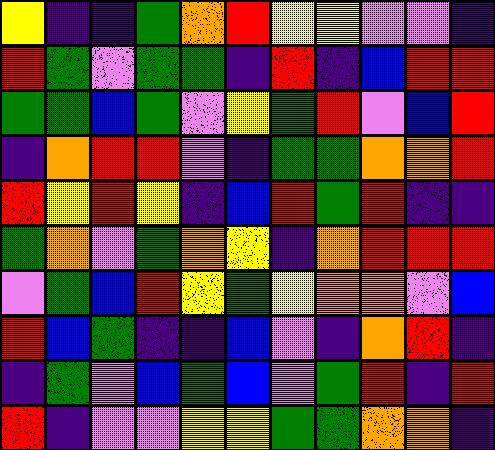[["yellow", "indigo", "indigo", "green", "orange", "red", "yellow", "yellow", "violet", "violet", "indigo"], ["red", "green", "violet", "green", "green", "indigo", "red", "indigo", "blue", "red", "red"], ["green", "green", "blue", "green", "violet", "yellow", "green", "red", "violet", "blue", "red"], ["indigo", "orange", "red", "red", "violet", "indigo", "green", "green", "orange", "orange", "red"], ["red", "yellow", "red", "yellow", "indigo", "blue", "red", "green", "red", "indigo", "indigo"], ["green", "orange", "violet", "green", "orange", "yellow", "indigo", "orange", "red", "red", "red"], ["violet", "green", "blue", "red", "yellow", "green", "yellow", "orange", "orange", "violet", "blue"], ["red", "blue", "green", "indigo", "indigo", "blue", "violet", "indigo", "orange", "red", "indigo"], ["indigo", "green", "violet", "blue", "green", "blue", "violet", "green", "red", "indigo", "red"], ["red", "indigo", "violet", "violet", "yellow", "yellow", "green", "green", "orange", "orange", "indigo"]]